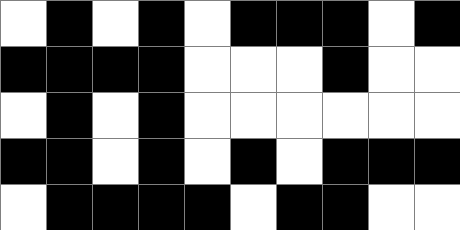[["white", "black", "white", "black", "white", "black", "black", "black", "white", "black"], ["black", "black", "black", "black", "white", "white", "white", "black", "white", "white"], ["white", "black", "white", "black", "white", "white", "white", "white", "white", "white"], ["black", "black", "white", "black", "white", "black", "white", "black", "black", "black"], ["white", "black", "black", "black", "black", "white", "black", "black", "white", "white"]]